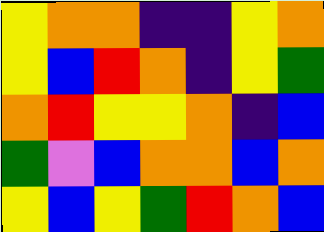[["yellow", "orange", "orange", "indigo", "indigo", "yellow", "orange"], ["yellow", "blue", "red", "orange", "indigo", "yellow", "green"], ["orange", "red", "yellow", "yellow", "orange", "indigo", "blue"], ["green", "violet", "blue", "orange", "orange", "blue", "orange"], ["yellow", "blue", "yellow", "green", "red", "orange", "blue"]]